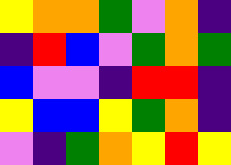[["yellow", "orange", "orange", "green", "violet", "orange", "indigo"], ["indigo", "red", "blue", "violet", "green", "orange", "green"], ["blue", "violet", "violet", "indigo", "red", "red", "indigo"], ["yellow", "blue", "blue", "yellow", "green", "orange", "indigo"], ["violet", "indigo", "green", "orange", "yellow", "red", "yellow"]]